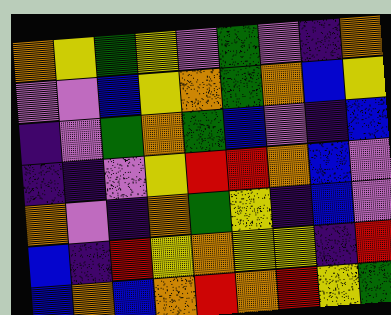[["orange", "yellow", "green", "yellow", "violet", "green", "violet", "indigo", "orange"], ["violet", "violet", "blue", "yellow", "orange", "green", "orange", "blue", "yellow"], ["indigo", "violet", "green", "orange", "green", "blue", "violet", "indigo", "blue"], ["indigo", "indigo", "violet", "yellow", "red", "red", "orange", "blue", "violet"], ["orange", "violet", "indigo", "orange", "green", "yellow", "indigo", "blue", "violet"], ["blue", "indigo", "red", "yellow", "orange", "yellow", "yellow", "indigo", "red"], ["blue", "orange", "blue", "orange", "red", "orange", "red", "yellow", "green"]]